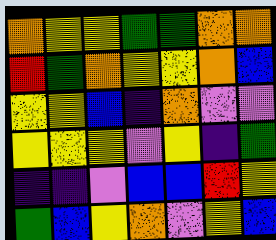[["orange", "yellow", "yellow", "green", "green", "orange", "orange"], ["red", "green", "orange", "yellow", "yellow", "orange", "blue"], ["yellow", "yellow", "blue", "indigo", "orange", "violet", "violet"], ["yellow", "yellow", "yellow", "violet", "yellow", "indigo", "green"], ["indigo", "indigo", "violet", "blue", "blue", "red", "yellow"], ["green", "blue", "yellow", "orange", "violet", "yellow", "blue"]]